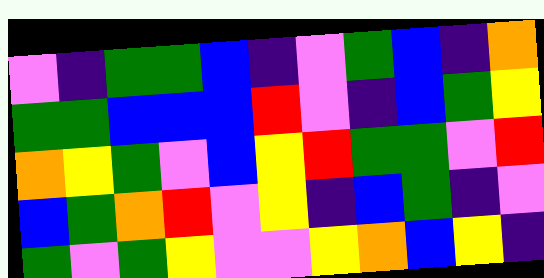[["violet", "indigo", "green", "green", "blue", "indigo", "violet", "green", "blue", "indigo", "orange"], ["green", "green", "blue", "blue", "blue", "red", "violet", "indigo", "blue", "green", "yellow"], ["orange", "yellow", "green", "violet", "blue", "yellow", "red", "green", "green", "violet", "red"], ["blue", "green", "orange", "red", "violet", "yellow", "indigo", "blue", "green", "indigo", "violet"], ["green", "violet", "green", "yellow", "violet", "violet", "yellow", "orange", "blue", "yellow", "indigo"]]